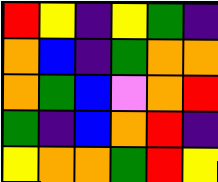[["red", "yellow", "indigo", "yellow", "green", "indigo"], ["orange", "blue", "indigo", "green", "orange", "orange"], ["orange", "green", "blue", "violet", "orange", "red"], ["green", "indigo", "blue", "orange", "red", "indigo"], ["yellow", "orange", "orange", "green", "red", "yellow"]]